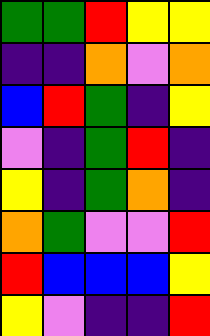[["green", "green", "red", "yellow", "yellow"], ["indigo", "indigo", "orange", "violet", "orange"], ["blue", "red", "green", "indigo", "yellow"], ["violet", "indigo", "green", "red", "indigo"], ["yellow", "indigo", "green", "orange", "indigo"], ["orange", "green", "violet", "violet", "red"], ["red", "blue", "blue", "blue", "yellow"], ["yellow", "violet", "indigo", "indigo", "red"]]